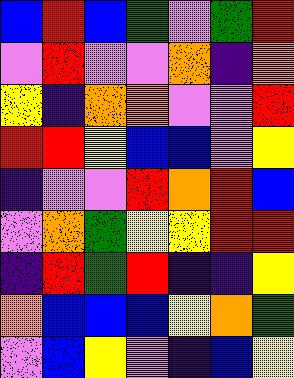[["blue", "red", "blue", "green", "violet", "green", "red"], ["violet", "red", "violet", "violet", "orange", "indigo", "orange"], ["yellow", "indigo", "orange", "orange", "violet", "violet", "red"], ["red", "red", "yellow", "blue", "blue", "violet", "yellow"], ["indigo", "violet", "violet", "red", "orange", "red", "blue"], ["violet", "orange", "green", "yellow", "yellow", "red", "red"], ["indigo", "red", "green", "red", "indigo", "indigo", "yellow"], ["orange", "blue", "blue", "blue", "yellow", "orange", "green"], ["violet", "blue", "yellow", "violet", "indigo", "blue", "yellow"]]